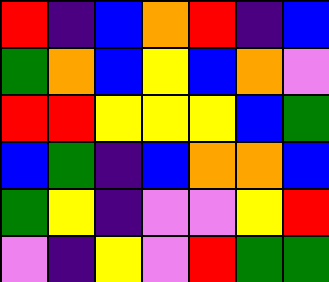[["red", "indigo", "blue", "orange", "red", "indigo", "blue"], ["green", "orange", "blue", "yellow", "blue", "orange", "violet"], ["red", "red", "yellow", "yellow", "yellow", "blue", "green"], ["blue", "green", "indigo", "blue", "orange", "orange", "blue"], ["green", "yellow", "indigo", "violet", "violet", "yellow", "red"], ["violet", "indigo", "yellow", "violet", "red", "green", "green"]]